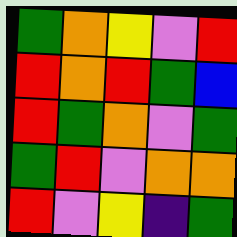[["green", "orange", "yellow", "violet", "red"], ["red", "orange", "red", "green", "blue"], ["red", "green", "orange", "violet", "green"], ["green", "red", "violet", "orange", "orange"], ["red", "violet", "yellow", "indigo", "green"]]